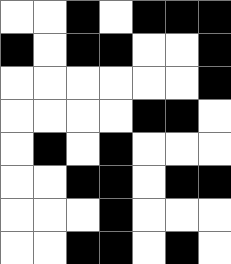[["white", "white", "black", "white", "black", "black", "black"], ["black", "white", "black", "black", "white", "white", "black"], ["white", "white", "white", "white", "white", "white", "black"], ["white", "white", "white", "white", "black", "black", "white"], ["white", "black", "white", "black", "white", "white", "white"], ["white", "white", "black", "black", "white", "black", "black"], ["white", "white", "white", "black", "white", "white", "white"], ["white", "white", "black", "black", "white", "black", "white"]]